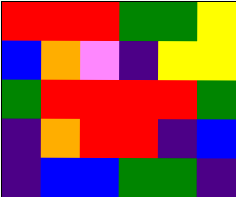[["red", "red", "red", "green", "green", "yellow"], ["blue", "orange", "violet", "indigo", "yellow", "yellow"], ["green", "red", "red", "red", "red", "green"], ["indigo", "orange", "red", "red", "indigo", "blue"], ["indigo", "blue", "blue", "green", "green", "indigo"]]